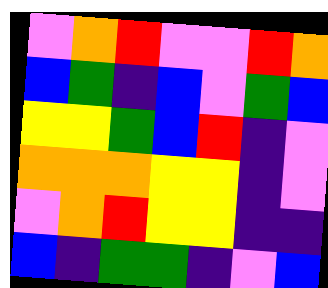[["violet", "orange", "red", "violet", "violet", "red", "orange"], ["blue", "green", "indigo", "blue", "violet", "green", "blue"], ["yellow", "yellow", "green", "blue", "red", "indigo", "violet"], ["orange", "orange", "orange", "yellow", "yellow", "indigo", "violet"], ["violet", "orange", "red", "yellow", "yellow", "indigo", "indigo"], ["blue", "indigo", "green", "green", "indigo", "violet", "blue"]]